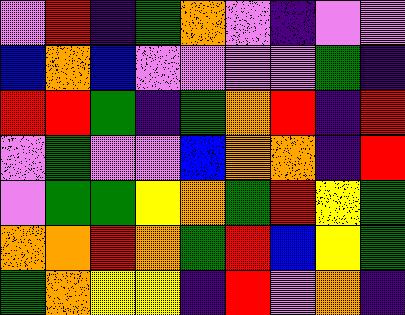[["violet", "red", "indigo", "green", "orange", "violet", "indigo", "violet", "violet"], ["blue", "orange", "blue", "violet", "violet", "violet", "violet", "green", "indigo"], ["red", "red", "green", "indigo", "green", "orange", "red", "indigo", "red"], ["violet", "green", "violet", "violet", "blue", "orange", "orange", "indigo", "red"], ["violet", "green", "green", "yellow", "orange", "green", "red", "yellow", "green"], ["orange", "orange", "red", "orange", "green", "red", "blue", "yellow", "green"], ["green", "orange", "yellow", "yellow", "indigo", "red", "violet", "orange", "indigo"]]